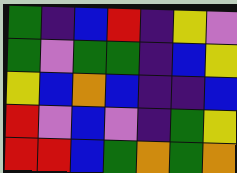[["green", "indigo", "blue", "red", "indigo", "yellow", "violet"], ["green", "violet", "green", "green", "indigo", "blue", "yellow"], ["yellow", "blue", "orange", "blue", "indigo", "indigo", "blue"], ["red", "violet", "blue", "violet", "indigo", "green", "yellow"], ["red", "red", "blue", "green", "orange", "green", "orange"]]